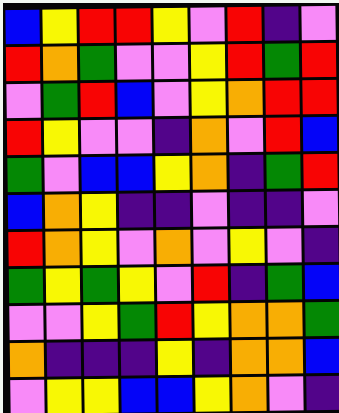[["blue", "yellow", "red", "red", "yellow", "violet", "red", "indigo", "violet"], ["red", "orange", "green", "violet", "violet", "yellow", "red", "green", "red"], ["violet", "green", "red", "blue", "violet", "yellow", "orange", "red", "red"], ["red", "yellow", "violet", "violet", "indigo", "orange", "violet", "red", "blue"], ["green", "violet", "blue", "blue", "yellow", "orange", "indigo", "green", "red"], ["blue", "orange", "yellow", "indigo", "indigo", "violet", "indigo", "indigo", "violet"], ["red", "orange", "yellow", "violet", "orange", "violet", "yellow", "violet", "indigo"], ["green", "yellow", "green", "yellow", "violet", "red", "indigo", "green", "blue"], ["violet", "violet", "yellow", "green", "red", "yellow", "orange", "orange", "green"], ["orange", "indigo", "indigo", "indigo", "yellow", "indigo", "orange", "orange", "blue"], ["violet", "yellow", "yellow", "blue", "blue", "yellow", "orange", "violet", "indigo"]]